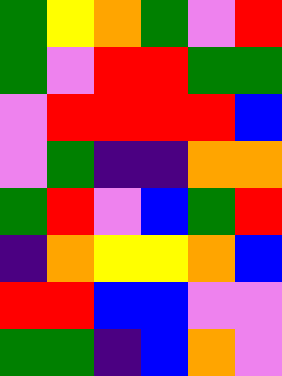[["green", "yellow", "orange", "green", "violet", "red"], ["green", "violet", "red", "red", "green", "green"], ["violet", "red", "red", "red", "red", "blue"], ["violet", "green", "indigo", "indigo", "orange", "orange"], ["green", "red", "violet", "blue", "green", "red"], ["indigo", "orange", "yellow", "yellow", "orange", "blue"], ["red", "red", "blue", "blue", "violet", "violet"], ["green", "green", "indigo", "blue", "orange", "violet"]]